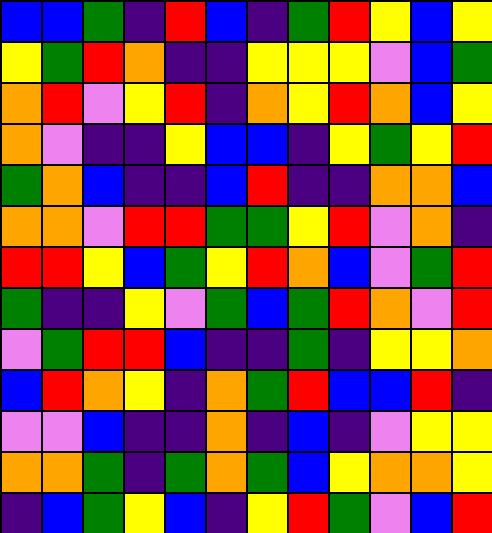[["blue", "blue", "green", "indigo", "red", "blue", "indigo", "green", "red", "yellow", "blue", "yellow"], ["yellow", "green", "red", "orange", "indigo", "indigo", "yellow", "yellow", "yellow", "violet", "blue", "green"], ["orange", "red", "violet", "yellow", "red", "indigo", "orange", "yellow", "red", "orange", "blue", "yellow"], ["orange", "violet", "indigo", "indigo", "yellow", "blue", "blue", "indigo", "yellow", "green", "yellow", "red"], ["green", "orange", "blue", "indigo", "indigo", "blue", "red", "indigo", "indigo", "orange", "orange", "blue"], ["orange", "orange", "violet", "red", "red", "green", "green", "yellow", "red", "violet", "orange", "indigo"], ["red", "red", "yellow", "blue", "green", "yellow", "red", "orange", "blue", "violet", "green", "red"], ["green", "indigo", "indigo", "yellow", "violet", "green", "blue", "green", "red", "orange", "violet", "red"], ["violet", "green", "red", "red", "blue", "indigo", "indigo", "green", "indigo", "yellow", "yellow", "orange"], ["blue", "red", "orange", "yellow", "indigo", "orange", "green", "red", "blue", "blue", "red", "indigo"], ["violet", "violet", "blue", "indigo", "indigo", "orange", "indigo", "blue", "indigo", "violet", "yellow", "yellow"], ["orange", "orange", "green", "indigo", "green", "orange", "green", "blue", "yellow", "orange", "orange", "yellow"], ["indigo", "blue", "green", "yellow", "blue", "indigo", "yellow", "red", "green", "violet", "blue", "red"]]